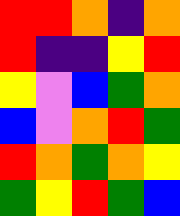[["red", "red", "orange", "indigo", "orange"], ["red", "indigo", "indigo", "yellow", "red"], ["yellow", "violet", "blue", "green", "orange"], ["blue", "violet", "orange", "red", "green"], ["red", "orange", "green", "orange", "yellow"], ["green", "yellow", "red", "green", "blue"]]